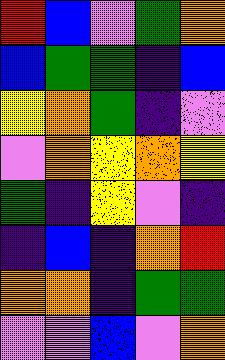[["red", "blue", "violet", "green", "orange"], ["blue", "green", "green", "indigo", "blue"], ["yellow", "orange", "green", "indigo", "violet"], ["violet", "orange", "yellow", "orange", "yellow"], ["green", "indigo", "yellow", "violet", "indigo"], ["indigo", "blue", "indigo", "orange", "red"], ["orange", "orange", "indigo", "green", "green"], ["violet", "violet", "blue", "violet", "orange"]]